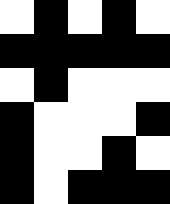[["white", "black", "white", "black", "white"], ["black", "black", "black", "black", "black"], ["white", "black", "white", "white", "white"], ["black", "white", "white", "white", "black"], ["black", "white", "white", "black", "white"], ["black", "white", "black", "black", "black"]]